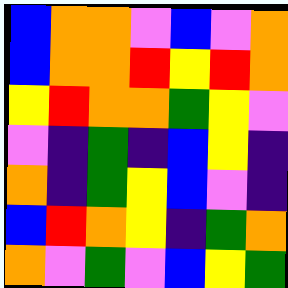[["blue", "orange", "orange", "violet", "blue", "violet", "orange"], ["blue", "orange", "orange", "red", "yellow", "red", "orange"], ["yellow", "red", "orange", "orange", "green", "yellow", "violet"], ["violet", "indigo", "green", "indigo", "blue", "yellow", "indigo"], ["orange", "indigo", "green", "yellow", "blue", "violet", "indigo"], ["blue", "red", "orange", "yellow", "indigo", "green", "orange"], ["orange", "violet", "green", "violet", "blue", "yellow", "green"]]